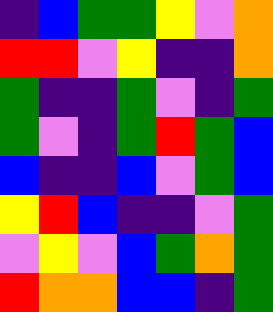[["indigo", "blue", "green", "green", "yellow", "violet", "orange"], ["red", "red", "violet", "yellow", "indigo", "indigo", "orange"], ["green", "indigo", "indigo", "green", "violet", "indigo", "green"], ["green", "violet", "indigo", "green", "red", "green", "blue"], ["blue", "indigo", "indigo", "blue", "violet", "green", "blue"], ["yellow", "red", "blue", "indigo", "indigo", "violet", "green"], ["violet", "yellow", "violet", "blue", "green", "orange", "green"], ["red", "orange", "orange", "blue", "blue", "indigo", "green"]]